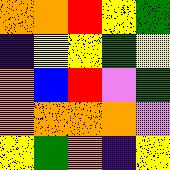[["orange", "orange", "red", "yellow", "green"], ["indigo", "yellow", "yellow", "green", "yellow"], ["orange", "blue", "red", "violet", "green"], ["orange", "orange", "orange", "orange", "violet"], ["yellow", "green", "orange", "indigo", "yellow"]]